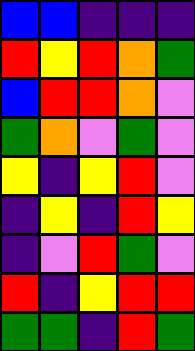[["blue", "blue", "indigo", "indigo", "indigo"], ["red", "yellow", "red", "orange", "green"], ["blue", "red", "red", "orange", "violet"], ["green", "orange", "violet", "green", "violet"], ["yellow", "indigo", "yellow", "red", "violet"], ["indigo", "yellow", "indigo", "red", "yellow"], ["indigo", "violet", "red", "green", "violet"], ["red", "indigo", "yellow", "red", "red"], ["green", "green", "indigo", "red", "green"]]